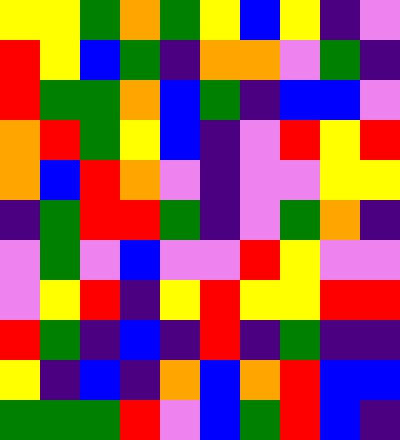[["yellow", "yellow", "green", "orange", "green", "yellow", "blue", "yellow", "indigo", "violet"], ["red", "yellow", "blue", "green", "indigo", "orange", "orange", "violet", "green", "indigo"], ["red", "green", "green", "orange", "blue", "green", "indigo", "blue", "blue", "violet"], ["orange", "red", "green", "yellow", "blue", "indigo", "violet", "red", "yellow", "red"], ["orange", "blue", "red", "orange", "violet", "indigo", "violet", "violet", "yellow", "yellow"], ["indigo", "green", "red", "red", "green", "indigo", "violet", "green", "orange", "indigo"], ["violet", "green", "violet", "blue", "violet", "violet", "red", "yellow", "violet", "violet"], ["violet", "yellow", "red", "indigo", "yellow", "red", "yellow", "yellow", "red", "red"], ["red", "green", "indigo", "blue", "indigo", "red", "indigo", "green", "indigo", "indigo"], ["yellow", "indigo", "blue", "indigo", "orange", "blue", "orange", "red", "blue", "blue"], ["green", "green", "green", "red", "violet", "blue", "green", "red", "blue", "indigo"]]